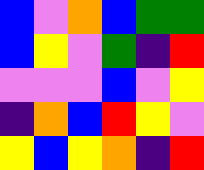[["blue", "violet", "orange", "blue", "green", "green"], ["blue", "yellow", "violet", "green", "indigo", "red"], ["violet", "violet", "violet", "blue", "violet", "yellow"], ["indigo", "orange", "blue", "red", "yellow", "violet"], ["yellow", "blue", "yellow", "orange", "indigo", "red"]]